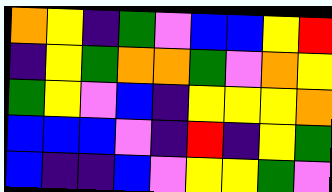[["orange", "yellow", "indigo", "green", "violet", "blue", "blue", "yellow", "red"], ["indigo", "yellow", "green", "orange", "orange", "green", "violet", "orange", "yellow"], ["green", "yellow", "violet", "blue", "indigo", "yellow", "yellow", "yellow", "orange"], ["blue", "blue", "blue", "violet", "indigo", "red", "indigo", "yellow", "green"], ["blue", "indigo", "indigo", "blue", "violet", "yellow", "yellow", "green", "violet"]]